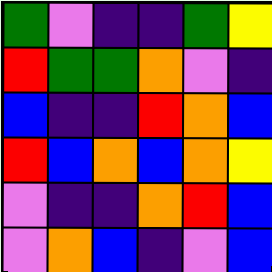[["green", "violet", "indigo", "indigo", "green", "yellow"], ["red", "green", "green", "orange", "violet", "indigo"], ["blue", "indigo", "indigo", "red", "orange", "blue"], ["red", "blue", "orange", "blue", "orange", "yellow"], ["violet", "indigo", "indigo", "orange", "red", "blue"], ["violet", "orange", "blue", "indigo", "violet", "blue"]]